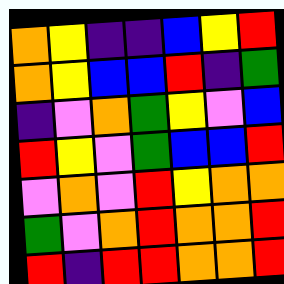[["orange", "yellow", "indigo", "indigo", "blue", "yellow", "red"], ["orange", "yellow", "blue", "blue", "red", "indigo", "green"], ["indigo", "violet", "orange", "green", "yellow", "violet", "blue"], ["red", "yellow", "violet", "green", "blue", "blue", "red"], ["violet", "orange", "violet", "red", "yellow", "orange", "orange"], ["green", "violet", "orange", "red", "orange", "orange", "red"], ["red", "indigo", "red", "red", "orange", "orange", "red"]]